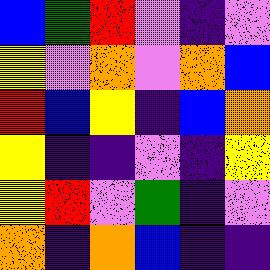[["blue", "green", "red", "violet", "indigo", "violet"], ["yellow", "violet", "orange", "violet", "orange", "blue"], ["red", "blue", "yellow", "indigo", "blue", "orange"], ["yellow", "indigo", "indigo", "violet", "indigo", "yellow"], ["yellow", "red", "violet", "green", "indigo", "violet"], ["orange", "indigo", "orange", "blue", "indigo", "indigo"]]